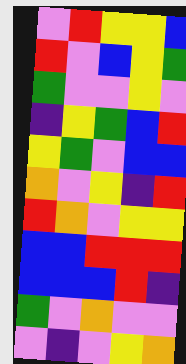[["violet", "red", "yellow", "yellow", "blue"], ["red", "violet", "blue", "yellow", "green"], ["green", "violet", "violet", "yellow", "violet"], ["indigo", "yellow", "green", "blue", "red"], ["yellow", "green", "violet", "blue", "blue"], ["orange", "violet", "yellow", "indigo", "red"], ["red", "orange", "violet", "yellow", "yellow"], ["blue", "blue", "red", "red", "red"], ["blue", "blue", "blue", "red", "indigo"], ["green", "violet", "orange", "violet", "violet"], ["violet", "indigo", "violet", "yellow", "orange"]]